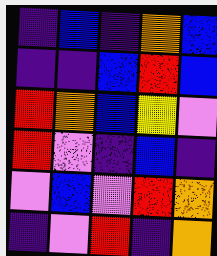[["indigo", "blue", "indigo", "orange", "blue"], ["indigo", "indigo", "blue", "red", "blue"], ["red", "orange", "blue", "yellow", "violet"], ["red", "violet", "indigo", "blue", "indigo"], ["violet", "blue", "violet", "red", "orange"], ["indigo", "violet", "red", "indigo", "orange"]]